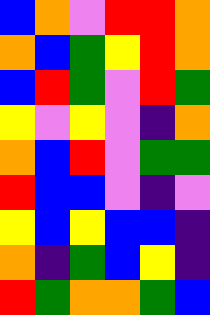[["blue", "orange", "violet", "red", "red", "orange"], ["orange", "blue", "green", "yellow", "red", "orange"], ["blue", "red", "green", "violet", "red", "green"], ["yellow", "violet", "yellow", "violet", "indigo", "orange"], ["orange", "blue", "red", "violet", "green", "green"], ["red", "blue", "blue", "violet", "indigo", "violet"], ["yellow", "blue", "yellow", "blue", "blue", "indigo"], ["orange", "indigo", "green", "blue", "yellow", "indigo"], ["red", "green", "orange", "orange", "green", "blue"]]